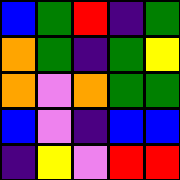[["blue", "green", "red", "indigo", "green"], ["orange", "green", "indigo", "green", "yellow"], ["orange", "violet", "orange", "green", "green"], ["blue", "violet", "indigo", "blue", "blue"], ["indigo", "yellow", "violet", "red", "red"]]